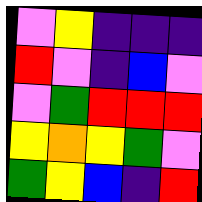[["violet", "yellow", "indigo", "indigo", "indigo"], ["red", "violet", "indigo", "blue", "violet"], ["violet", "green", "red", "red", "red"], ["yellow", "orange", "yellow", "green", "violet"], ["green", "yellow", "blue", "indigo", "red"]]